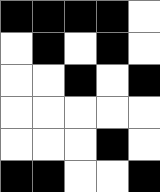[["black", "black", "black", "black", "white"], ["white", "black", "white", "black", "white"], ["white", "white", "black", "white", "black"], ["white", "white", "white", "white", "white"], ["white", "white", "white", "black", "white"], ["black", "black", "white", "white", "black"]]